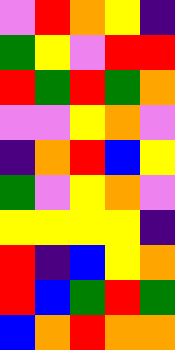[["violet", "red", "orange", "yellow", "indigo"], ["green", "yellow", "violet", "red", "red"], ["red", "green", "red", "green", "orange"], ["violet", "violet", "yellow", "orange", "violet"], ["indigo", "orange", "red", "blue", "yellow"], ["green", "violet", "yellow", "orange", "violet"], ["yellow", "yellow", "yellow", "yellow", "indigo"], ["red", "indigo", "blue", "yellow", "orange"], ["red", "blue", "green", "red", "green"], ["blue", "orange", "red", "orange", "orange"]]